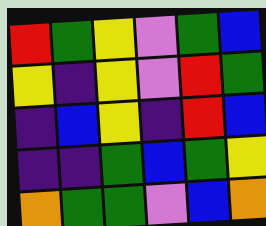[["red", "green", "yellow", "violet", "green", "blue"], ["yellow", "indigo", "yellow", "violet", "red", "green"], ["indigo", "blue", "yellow", "indigo", "red", "blue"], ["indigo", "indigo", "green", "blue", "green", "yellow"], ["orange", "green", "green", "violet", "blue", "orange"]]